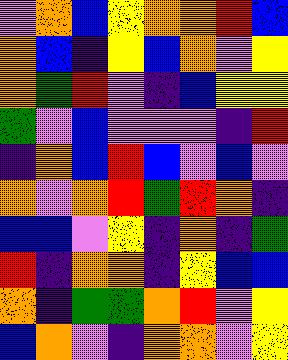[["violet", "orange", "blue", "yellow", "orange", "orange", "red", "blue"], ["orange", "blue", "indigo", "yellow", "blue", "orange", "violet", "yellow"], ["orange", "green", "red", "violet", "indigo", "blue", "yellow", "yellow"], ["green", "violet", "blue", "violet", "violet", "violet", "indigo", "red"], ["indigo", "orange", "blue", "red", "blue", "violet", "blue", "violet"], ["orange", "violet", "orange", "red", "green", "red", "orange", "indigo"], ["blue", "blue", "violet", "yellow", "indigo", "orange", "indigo", "green"], ["red", "indigo", "orange", "orange", "indigo", "yellow", "blue", "blue"], ["orange", "indigo", "green", "green", "orange", "red", "violet", "yellow"], ["blue", "orange", "violet", "indigo", "orange", "orange", "violet", "yellow"]]